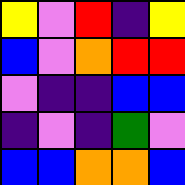[["yellow", "violet", "red", "indigo", "yellow"], ["blue", "violet", "orange", "red", "red"], ["violet", "indigo", "indigo", "blue", "blue"], ["indigo", "violet", "indigo", "green", "violet"], ["blue", "blue", "orange", "orange", "blue"]]